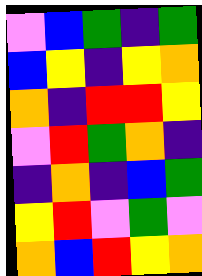[["violet", "blue", "green", "indigo", "green"], ["blue", "yellow", "indigo", "yellow", "orange"], ["orange", "indigo", "red", "red", "yellow"], ["violet", "red", "green", "orange", "indigo"], ["indigo", "orange", "indigo", "blue", "green"], ["yellow", "red", "violet", "green", "violet"], ["orange", "blue", "red", "yellow", "orange"]]